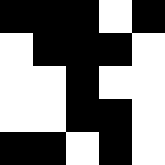[["black", "black", "black", "white", "black"], ["white", "black", "black", "black", "white"], ["white", "white", "black", "white", "white"], ["white", "white", "black", "black", "white"], ["black", "black", "white", "black", "white"]]